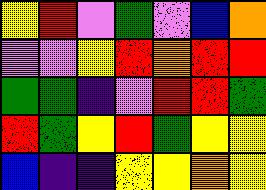[["yellow", "red", "violet", "green", "violet", "blue", "orange"], ["violet", "violet", "yellow", "red", "orange", "red", "red"], ["green", "green", "indigo", "violet", "red", "red", "green"], ["red", "green", "yellow", "red", "green", "yellow", "yellow"], ["blue", "indigo", "indigo", "yellow", "yellow", "orange", "yellow"]]